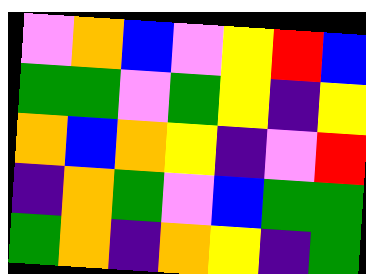[["violet", "orange", "blue", "violet", "yellow", "red", "blue"], ["green", "green", "violet", "green", "yellow", "indigo", "yellow"], ["orange", "blue", "orange", "yellow", "indigo", "violet", "red"], ["indigo", "orange", "green", "violet", "blue", "green", "green"], ["green", "orange", "indigo", "orange", "yellow", "indigo", "green"]]